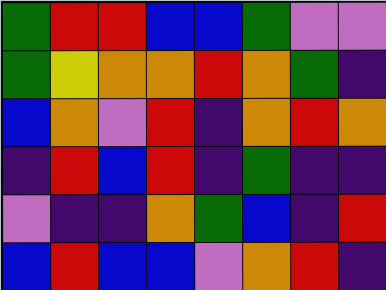[["green", "red", "red", "blue", "blue", "green", "violet", "violet"], ["green", "yellow", "orange", "orange", "red", "orange", "green", "indigo"], ["blue", "orange", "violet", "red", "indigo", "orange", "red", "orange"], ["indigo", "red", "blue", "red", "indigo", "green", "indigo", "indigo"], ["violet", "indigo", "indigo", "orange", "green", "blue", "indigo", "red"], ["blue", "red", "blue", "blue", "violet", "orange", "red", "indigo"]]